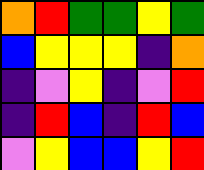[["orange", "red", "green", "green", "yellow", "green"], ["blue", "yellow", "yellow", "yellow", "indigo", "orange"], ["indigo", "violet", "yellow", "indigo", "violet", "red"], ["indigo", "red", "blue", "indigo", "red", "blue"], ["violet", "yellow", "blue", "blue", "yellow", "red"]]